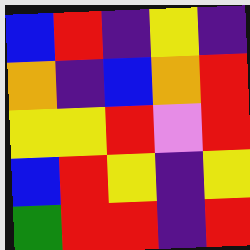[["blue", "red", "indigo", "yellow", "indigo"], ["orange", "indigo", "blue", "orange", "red"], ["yellow", "yellow", "red", "violet", "red"], ["blue", "red", "yellow", "indigo", "yellow"], ["green", "red", "red", "indigo", "red"]]